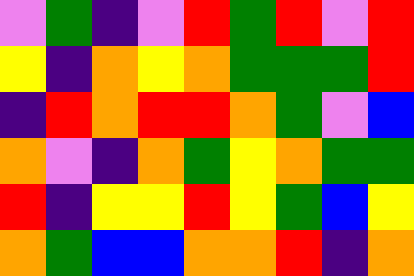[["violet", "green", "indigo", "violet", "red", "green", "red", "violet", "red"], ["yellow", "indigo", "orange", "yellow", "orange", "green", "green", "green", "red"], ["indigo", "red", "orange", "red", "red", "orange", "green", "violet", "blue"], ["orange", "violet", "indigo", "orange", "green", "yellow", "orange", "green", "green"], ["red", "indigo", "yellow", "yellow", "red", "yellow", "green", "blue", "yellow"], ["orange", "green", "blue", "blue", "orange", "orange", "red", "indigo", "orange"]]